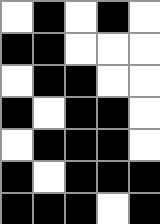[["white", "black", "white", "black", "white"], ["black", "black", "white", "white", "white"], ["white", "black", "black", "white", "white"], ["black", "white", "black", "black", "white"], ["white", "black", "black", "black", "white"], ["black", "white", "black", "black", "black"], ["black", "black", "black", "white", "black"]]